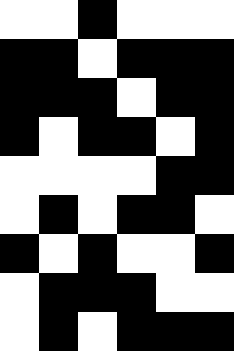[["white", "white", "black", "white", "white", "white"], ["black", "black", "white", "black", "black", "black"], ["black", "black", "black", "white", "black", "black"], ["black", "white", "black", "black", "white", "black"], ["white", "white", "white", "white", "black", "black"], ["white", "black", "white", "black", "black", "white"], ["black", "white", "black", "white", "white", "black"], ["white", "black", "black", "black", "white", "white"], ["white", "black", "white", "black", "black", "black"]]